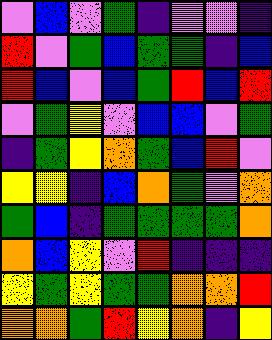[["violet", "blue", "violet", "green", "indigo", "violet", "violet", "indigo"], ["red", "violet", "green", "blue", "green", "green", "indigo", "blue"], ["red", "blue", "violet", "blue", "green", "red", "blue", "red"], ["violet", "green", "yellow", "violet", "blue", "blue", "violet", "green"], ["indigo", "green", "yellow", "orange", "green", "blue", "red", "violet"], ["yellow", "yellow", "indigo", "blue", "orange", "green", "violet", "orange"], ["green", "blue", "indigo", "green", "green", "green", "green", "orange"], ["orange", "blue", "yellow", "violet", "red", "indigo", "indigo", "indigo"], ["yellow", "green", "yellow", "green", "green", "orange", "orange", "red"], ["orange", "orange", "green", "red", "yellow", "orange", "indigo", "yellow"]]